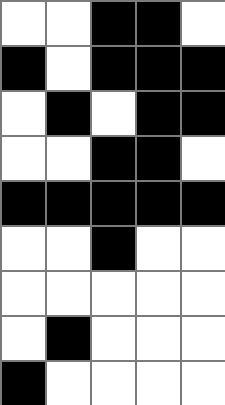[["white", "white", "black", "black", "white"], ["black", "white", "black", "black", "black"], ["white", "black", "white", "black", "black"], ["white", "white", "black", "black", "white"], ["black", "black", "black", "black", "black"], ["white", "white", "black", "white", "white"], ["white", "white", "white", "white", "white"], ["white", "black", "white", "white", "white"], ["black", "white", "white", "white", "white"]]